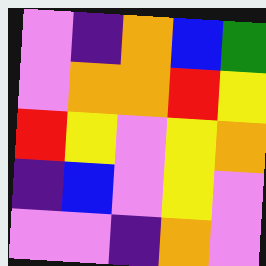[["violet", "indigo", "orange", "blue", "green"], ["violet", "orange", "orange", "red", "yellow"], ["red", "yellow", "violet", "yellow", "orange"], ["indigo", "blue", "violet", "yellow", "violet"], ["violet", "violet", "indigo", "orange", "violet"]]